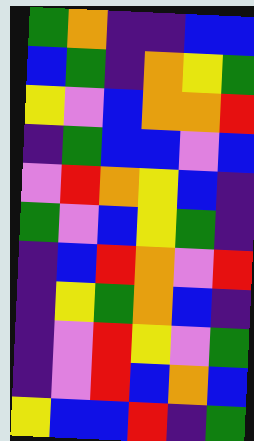[["green", "orange", "indigo", "indigo", "blue", "blue"], ["blue", "green", "indigo", "orange", "yellow", "green"], ["yellow", "violet", "blue", "orange", "orange", "red"], ["indigo", "green", "blue", "blue", "violet", "blue"], ["violet", "red", "orange", "yellow", "blue", "indigo"], ["green", "violet", "blue", "yellow", "green", "indigo"], ["indigo", "blue", "red", "orange", "violet", "red"], ["indigo", "yellow", "green", "orange", "blue", "indigo"], ["indigo", "violet", "red", "yellow", "violet", "green"], ["indigo", "violet", "red", "blue", "orange", "blue"], ["yellow", "blue", "blue", "red", "indigo", "green"]]